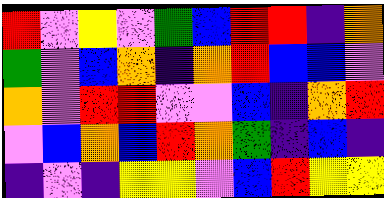[["red", "violet", "yellow", "violet", "green", "blue", "red", "red", "indigo", "orange"], ["green", "violet", "blue", "orange", "indigo", "orange", "red", "blue", "blue", "violet"], ["orange", "violet", "red", "red", "violet", "violet", "blue", "indigo", "orange", "red"], ["violet", "blue", "orange", "blue", "red", "orange", "green", "indigo", "blue", "indigo"], ["indigo", "violet", "indigo", "yellow", "yellow", "violet", "blue", "red", "yellow", "yellow"]]